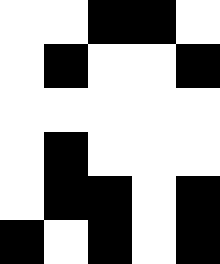[["white", "white", "black", "black", "white"], ["white", "black", "white", "white", "black"], ["white", "white", "white", "white", "white"], ["white", "black", "white", "white", "white"], ["white", "black", "black", "white", "black"], ["black", "white", "black", "white", "black"]]